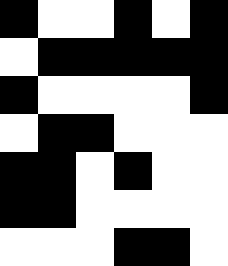[["black", "white", "white", "black", "white", "black"], ["white", "black", "black", "black", "black", "black"], ["black", "white", "white", "white", "white", "black"], ["white", "black", "black", "white", "white", "white"], ["black", "black", "white", "black", "white", "white"], ["black", "black", "white", "white", "white", "white"], ["white", "white", "white", "black", "black", "white"]]